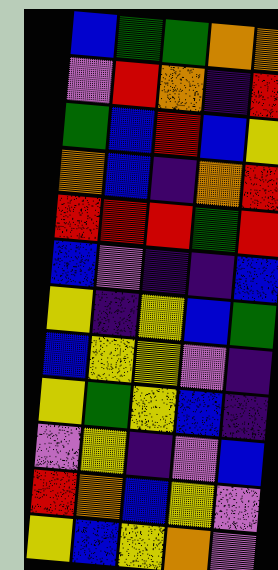[["blue", "green", "green", "orange", "orange"], ["violet", "red", "orange", "indigo", "red"], ["green", "blue", "red", "blue", "yellow"], ["orange", "blue", "indigo", "orange", "red"], ["red", "red", "red", "green", "red"], ["blue", "violet", "indigo", "indigo", "blue"], ["yellow", "indigo", "yellow", "blue", "green"], ["blue", "yellow", "yellow", "violet", "indigo"], ["yellow", "green", "yellow", "blue", "indigo"], ["violet", "yellow", "indigo", "violet", "blue"], ["red", "orange", "blue", "yellow", "violet"], ["yellow", "blue", "yellow", "orange", "violet"]]